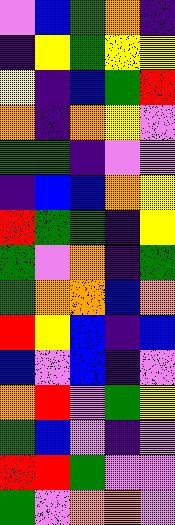[["violet", "blue", "green", "orange", "indigo"], ["indigo", "yellow", "green", "yellow", "yellow"], ["yellow", "indigo", "blue", "green", "red"], ["orange", "indigo", "orange", "yellow", "violet"], ["green", "green", "indigo", "violet", "violet"], ["indigo", "blue", "blue", "orange", "yellow"], ["red", "green", "green", "indigo", "yellow"], ["green", "violet", "orange", "indigo", "green"], ["green", "orange", "orange", "blue", "orange"], ["red", "yellow", "blue", "indigo", "blue"], ["blue", "violet", "blue", "indigo", "violet"], ["orange", "red", "violet", "green", "yellow"], ["green", "blue", "violet", "indigo", "violet"], ["red", "red", "green", "violet", "violet"], ["green", "violet", "orange", "orange", "violet"]]